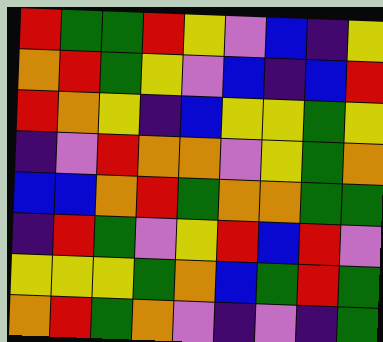[["red", "green", "green", "red", "yellow", "violet", "blue", "indigo", "yellow"], ["orange", "red", "green", "yellow", "violet", "blue", "indigo", "blue", "red"], ["red", "orange", "yellow", "indigo", "blue", "yellow", "yellow", "green", "yellow"], ["indigo", "violet", "red", "orange", "orange", "violet", "yellow", "green", "orange"], ["blue", "blue", "orange", "red", "green", "orange", "orange", "green", "green"], ["indigo", "red", "green", "violet", "yellow", "red", "blue", "red", "violet"], ["yellow", "yellow", "yellow", "green", "orange", "blue", "green", "red", "green"], ["orange", "red", "green", "orange", "violet", "indigo", "violet", "indigo", "green"]]